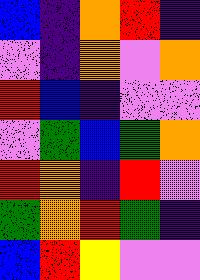[["blue", "indigo", "orange", "red", "indigo"], ["violet", "indigo", "orange", "violet", "orange"], ["red", "blue", "indigo", "violet", "violet"], ["violet", "green", "blue", "green", "orange"], ["red", "orange", "indigo", "red", "violet"], ["green", "orange", "red", "green", "indigo"], ["blue", "red", "yellow", "violet", "violet"]]